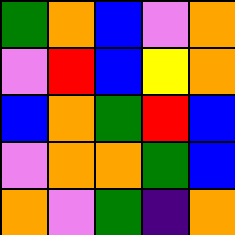[["green", "orange", "blue", "violet", "orange"], ["violet", "red", "blue", "yellow", "orange"], ["blue", "orange", "green", "red", "blue"], ["violet", "orange", "orange", "green", "blue"], ["orange", "violet", "green", "indigo", "orange"]]